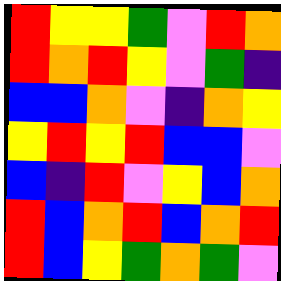[["red", "yellow", "yellow", "green", "violet", "red", "orange"], ["red", "orange", "red", "yellow", "violet", "green", "indigo"], ["blue", "blue", "orange", "violet", "indigo", "orange", "yellow"], ["yellow", "red", "yellow", "red", "blue", "blue", "violet"], ["blue", "indigo", "red", "violet", "yellow", "blue", "orange"], ["red", "blue", "orange", "red", "blue", "orange", "red"], ["red", "blue", "yellow", "green", "orange", "green", "violet"]]